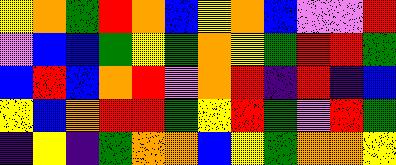[["yellow", "orange", "green", "red", "orange", "blue", "yellow", "orange", "blue", "violet", "violet", "red"], ["violet", "blue", "blue", "green", "yellow", "green", "orange", "yellow", "green", "red", "red", "green"], ["blue", "red", "blue", "orange", "red", "violet", "orange", "red", "indigo", "red", "indigo", "blue"], ["yellow", "blue", "orange", "red", "red", "green", "yellow", "red", "green", "violet", "red", "green"], ["indigo", "yellow", "indigo", "green", "orange", "orange", "blue", "yellow", "green", "orange", "orange", "yellow"]]